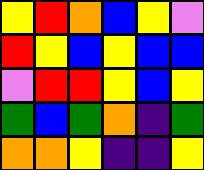[["yellow", "red", "orange", "blue", "yellow", "violet"], ["red", "yellow", "blue", "yellow", "blue", "blue"], ["violet", "red", "red", "yellow", "blue", "yellow"], ["green", "blue", "green", "orange", "indigo", "green"], ["orange", "orange", "yellow", "indigo", "indigo", "yellow"]]